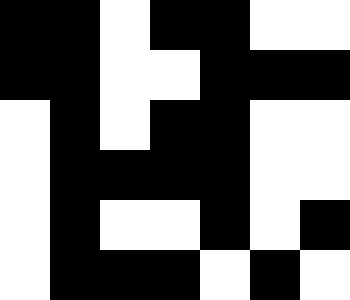[["black", "black", "white", "black", "black", "white", "white"], ["black", "black", "white", "white", "black", "black", "black"], ["white", "black", "white", "black", "black", "white", "white"], ["white", "black", "black", "black", "black", "white", "white"], ["white", "black", "white", "white", "black", "white", "black"], ["white", "black", "black", "black", "white", "black", "white"]]